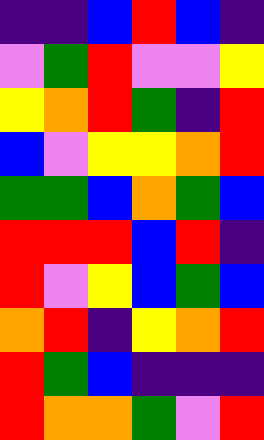[["indigo", "indigo", "blue", "red", "blue", "indigo"], ["violet", "green", "red", "violet", "violet", "yellow"], ["yellow", "orange", "red", "green", "indigo", "red"], ["blue", "violet", "yellow", "yellow", "orange", "red"], ["green", "green", "blue", "orange", "green", "blue"], ["red", "red", "red", "blue", "red", "indigo"], ["red", "violet", "yellow", "blue", "green", "blue"], ["orange", "red", "indigo", "yellow", "orange", "red"], ["red", "green", "blue", "indigo", "indigo", "indigo"], ["red", "orange", "orange", "green", "violet", "red"]]